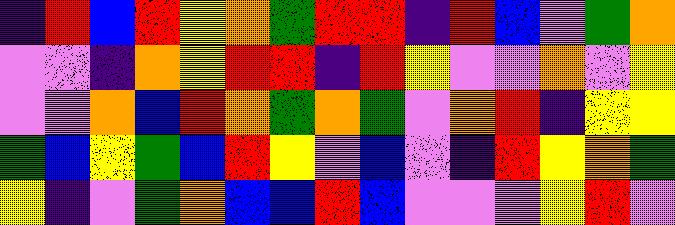[["indigo", "red", "blue", "red", "yellow", "orange", "green", "red", "red", "indigo", "red", "blue", "violet", "green", "orange"], ["violet", "violet", "indigo", "orange", "yellow", "red", "red", "indigo", "red", "yellow", "violet", "violet", "orange", "violet", "yellow"], ["violet", "violet", "orange", "blue", "red", "orange", "green", "orange", "green", "violet", "orange", "red", "indigo", "yellow", "yellow"], ["green", "blue", "yellow", "green", "blue", "red", "yellow", "violet", "blue", "violet", "indigo", "red", "yellow", "orange", "green"], ["yellow", "indigo", "violet", "green", "orange", "blue", "blue", "red", "blue", "violet", "violet", "violet", "yellow", "red", "violet"]]